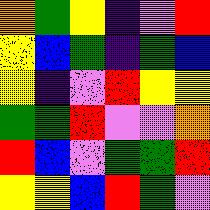[["orange", "green", "yellow", "indigo", "violet", "red"], ["yellow", "blue", "green", "indigo", "green", "blue"], ["yellow", "indigo", "violet", "red", "yellow", "yellow"], ["green", "green", "red", "violet", "violet", "orange"], ["red", "blue", "violet", "green", "green", "red"], ["yellow", "yellow", "blue", "red", "green", "violet"]]